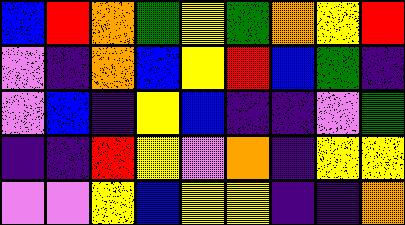[["blue", "red", "orange", "green", "yellow", "green", "orange", "yellow", "red"], ["violet", "indigo", "orange", "blue", "yellow", "red", "blue", "green", "indigo"], ["violet", "blue", "indigo", "yellow", "blue", "indigo", "indigo", "violet", "green"], ["indigo", "indigo", "red", "yellow", "violet", "orange", "indigo", "yellow", "yellow"], ["violet", "violet", "yellow", "blue", "yellow", "yellow", "indigo", "indigo", "orange"]]